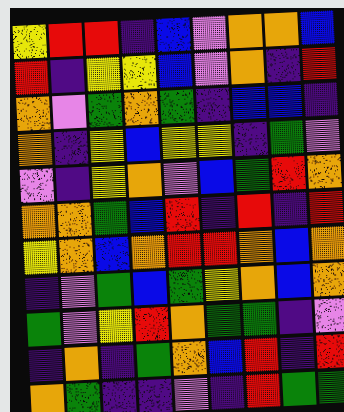[["yellow", "red", "red", "indigo", "blue", "violet", "orange", "orange", "blue"], ["red", "indigo", "yellow", "yellow", "blue", "violet", "orange", "indigo", "red"], ["orange", "violet", "green", "orange", "green", "indigo", "blue", "blue", "indigo"], ["orange", "indigo", "yellow", "blue", "yellow", "yellow", "indigo", "green", "violet"], ["violet", "indigo", "yellow", "orange", "violet", "blue", "green", "red", "orange"], ["orange", "orange", "green", "blue", "red", "indigo", "red", "indigo", "red"], ["yellow", "orange", "blue", "orange", "red", "red", "orange", "blue", "orange"], ["indigo", "violet", "green", "blue", "green", "yellow", "orange", "blue", "orange"], ["green", "violet", "yellow", "red", "orange", "green", "green", "indigo", "violet"], ["indigo", "orange", "indigo", "green", "orange", "blue", "red", "indigo", "red"], ["orange", "green", "indigo", "indigo", "violet", "indigo", "red", "green", "green"]]